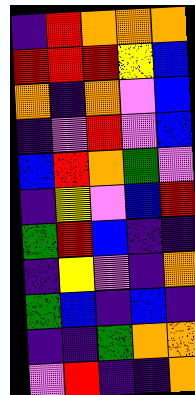[["indigo", "red", "orange", "orange", "orange"], ["red", "red", "red", "yellow", "blue"], ["orange", "indigo", "orange", "violet", "blue"], ["indigo", "violet", "red", "violet", "blue"], ["blue", "red", "orange", "green", "violet"], ["indigo", "yellow", "violet", "blue", "red"], ["green", "red", "blue", "indigo", "indigo"], ["indigo", "yellow", "violet", "indigo", "orange"], ["green", "blue", "indigo", "blue", "indigo"], ["indigo", "indigo", "green", "orange", "orange"], ["violet", "red", "indigo", "indigo", "orange"]]